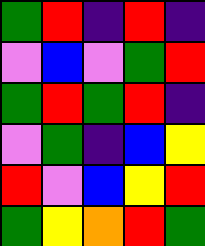[["green", "red", "indigo", "red", "indigo"], ["violet", "blue", "violet", "green", "red"], ["green", "red", "green", "red", "indigo"], ["violet", "green", "indigo", "blue", "yellow"], ["red", "violet", "blue", "yellow", "red"], ["green", "yellow", "orange", "red", "green"]]